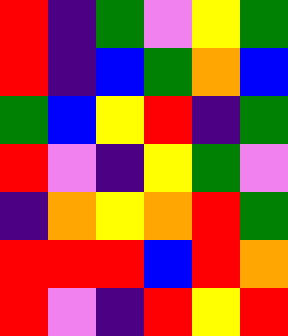[["red", "indigo", "green", "violet", "yellow", "green"], ["red", "indigo", "blue", "green", "orange", "blue"], ["green", "blue", "yellow", "red", "indigo", "green"], ["red", "violet", "indigo", "yellow", "green", "violet"], ["indigo", "orange", "yellow", "orange", "red", "green"], ["red", "red", "red", "blue", "red", "orange"], ["red", "violet", "indigo", "red", "yellow", "red"]]